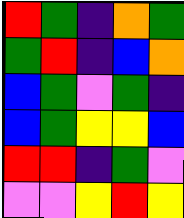[["red", "green", "indigo", "orange", "green"], ["green", "red", "indigo", "blue", "orange"], ["blue", "green", "violet", "green", "indigo"], ["blue", "green", "yellow", "yellow", "blue"], ["red", "red", "indigo", "green", "violet"], ["violet", "violet", "yellow", "red", "yellow"]]